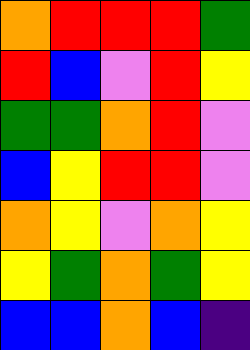[["orange", "red", "red", "red", "green"], ["red", "blue", "violet", "red", "yellow"], ["green", "green", "orange", "red", "violet"], ["blue", "yellow", "red", "red", "violet"], ["orange", "yellow", "violet", "orange", "yellow"], ["yellow", "green", "orange", "green", "yellow"], ["blue", "blue", "orange", "blue", "indigo"]]